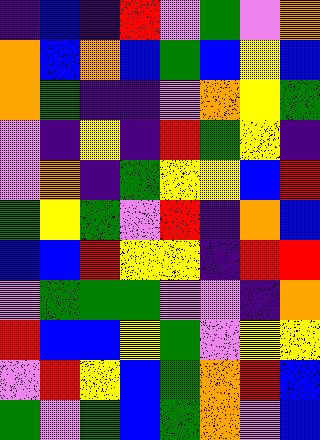[["indigo", "blue", "indigo", "red", "violet", "green", "violet", "orange"], ["orange", "blue", "orange", "blue", "green", "blue", "yellow", "blue"], ["orange", "green", "indigo", "indigo", "violet", "orange", "yellow", "green"], ["violet", "indigo", "yellow", "indigo", "red", "green", "yellow", "indigo"], ["violet", "orange", "indigo", "green", "yellow", "yellow", "blue", "red"], ["green", "yellow", "green", "violet", "red", "indigo", "orange", "blue"], ["blue", "blue", "red", "yellow", "yellow", "indigo", "red", "red"], ["violet", "green", "green", "green", "violet", "violet", "indigo", "orange"], ["red", "blue", "blue", "yellow", "green", "violet", "yellow", "yellow"], ["violet", "red", "yellow", "blue", "green", "orange", "red", "blue"], ["green", "violet", "green", "blue", "green", "orange", "violet", "blue"]]